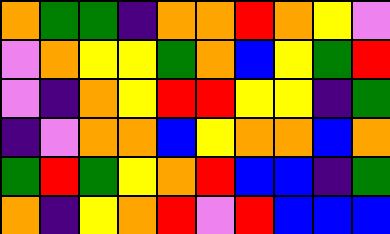[["orange", "green", "green", "indigo", "orange", "orange", "red", "orange", "yellow", "violet"], ["violet", "orange", "yellow", "yellow", "green", "orange", "blue", "yellow", "green", "red"], ["violet", "indigo", "orange", "yellow", "red", "red", "yellow", "yellow", "indigo", "green"], ["indigo", "violet", "orange", "orange", "blue", "yellow", "orange", "orange", "blue", "orange"], ["green", "red", "green", "yellow", "orange", "red", "blue", "blue", "indigo", "green"], ["orange", "indigo", "yellow", "orange", "red", "violet", "red", "blue", "blue", "blue"]]